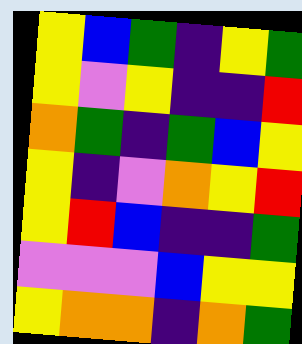[["yellow", "blue", "green", "indigo", "yellow", "green"], ["yellow", "violet", "yellow", "indigo", "indigo", "red"], ["orange", "green", "indigo", "green", "blue", "yellow"], ["yellow", "indigo", "violet", "orange", "yellow", "red"], ["yellow", "red", "blue", "indigo", "indigo", "green"], ["violet", "violet", "violet", "blue", "yellow", "yellow"], ["yellow", "orange", "orange", "indigo", "orange", "green"]]